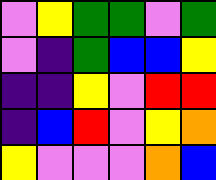[["violet", "yellow", "green", "green", "violet", "green"], ["violet", "indigo", "green", "blue", "blue", "yellow"], ["indigo", "indigo", "yellow", "violet", "red", "red"], ["indigo", "blue", "red", "violet", "yellow", "orange"], ["yellow", "violet", "violet", "violet", "orange", "blue"]]